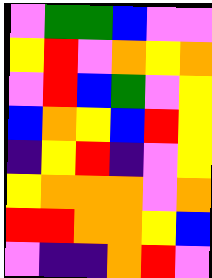[["violet", "green", "green", "blue", "violet", "violet"], ["yellow", "red", "violet", "orange", "yellow", "orange"], ["violet", "red", "blue", "green", "violet", "yellow"], ["blue", "orange", "yellow", "blue", "red", "yellow"], ["indigo", "yellow", "red", "indigo", "violet", "yellow"], ["yellow", "orange", "orange", "orange", "violet", "orange"], ["red", "red", "orange", "orange", "yellow", "blue"], ["violet", "indigo", "indigo", "orange", "red", "violet"]]